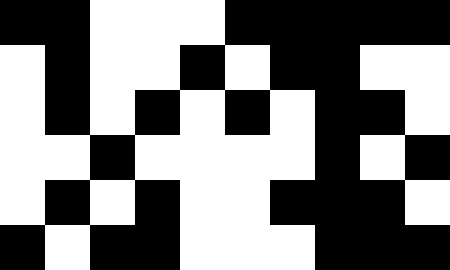[["black", "black", "white", "white", "white", "black", "black", "black", "black", "black"], ["white", "black", "white", "white", "black", "white", "black", "black", "white", "white"], ["white", "black", "white", "black", "white", "black", "white", "black", "black", "white"], ["white", "white", "black", "white", "white", "white", "white", "black", "white", "black"], ["white", "black", "white", "black", "white", "white", "black", "black", "black", "white"], ["black", "white", "black", "black", "white", "white", "white", "black", "black", "black"]]